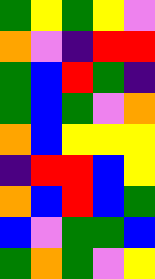[["green", "yellow", "green", "yellow", "violet"], ["orange", "violet", "indigo", "red", "red"], ["green", "blue", "red", "green", "indigo"], ["green", "blue", "green", "violet", "orange"], ["orange", "blue", "yellow", "yellow", "yellow"], ["indigo", "red", "red", "blue", "yellow"], ["orange", "blue", "red", "blue", "green"], ["blue", "violet", "green", "green", "blue"], ["green", "orange", "green", "violet", "yellow"]]